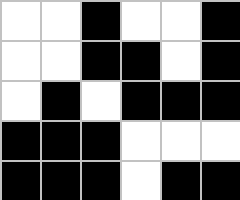[["white", "white", "black", "white", "white", "black"], ["white", "white", "black", "black", "white", "black"], ["white", "black", "white", "black", "black", "black"], ["black", "black", "black", "white", "white", "white"], ["black", "black", "black", "white", "black", "black"]]